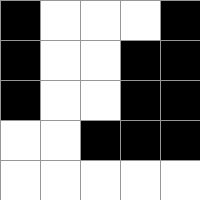[["black", "white", "white", "white", "black"], ["black", "white", "white", "black", "black"], ["black", "white", "white", "black", "black"], ["white", "white", "black", "black", "black"], ["white", "white", "white", "white", "white"]]